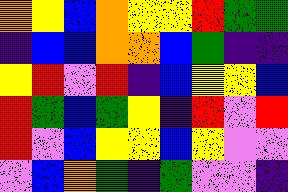[["orange", "yellow", "blue", "orange", "yellow", "yellow", "red", "green", "green"], ["indigo", "blue", "blue", "orange", "orange", "blue", "green", "indigo", "indigo"], ["yellow", "red", "violet", "red", "indigo", "blue", "yellow", "yellow", "blue"], ["red", "green", "blue", "green", "yellow", "indigo", "red", "violet", "red"], ["red", "violet", "blue", "yellow", "yellow", "blue", "yellow", "violet", "violet"], ["violet", "blue", "orange", "green", "indigo", "green", "violet", "violet", "indigo"]]